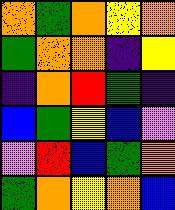[["orange", "green", "orange", "yellow", "orange"], ["green", "orange", "orange", "indigo", "yellow"], ["indigo", "orange", "red", "green", "indigo"], ["blue", "green", "yellow", "blue", "violet"], ["violet", "red", "blue", "green", "orange"], ["green", "orange", "yellow", "orange", "blue"]]